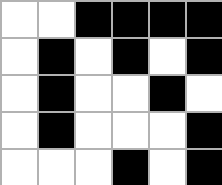[["white", "white", "black", "black", "black", "black"], ["white", "black", "white", "black", "white", "black"], ["white", "black", "white", "white", "black", "white"], ["white", "black", "white", "white", "white", "black"], ["white", "white", "white", "black", "white", "black"]]